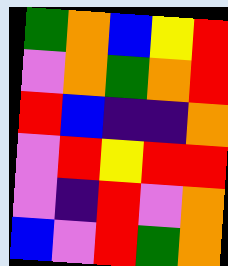[["green", "orange", "blue", "yellow", "red"], ["violet", "orange", "green", "orange", "red"], ["red", "blue", "indigo", "indigo", "orange"], ["violet", "red", "yellow", "red", "red"], ["violet", "indigo", "red", "violet", "orange"], ["blue", "violet", "red", "green", "orange"]]